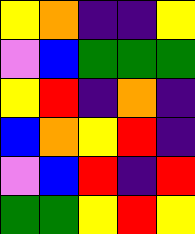[["yellow", "orange", "indigo", "indigo", "yellow"], ["violet", "blue", "green", "green", "green"], ["yellow", "red", "indigo", "orange", "indigo"], ["blue", "orange", "yellow", "red", "indigo"], ["violet", "blue", "red", "indigo", "red"], ["green", "green", "yellow", "red", "yellow"]]